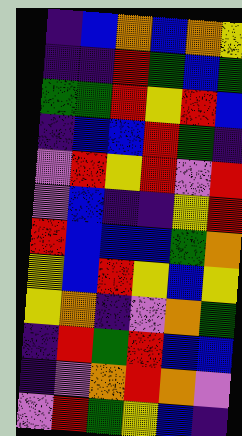[["indigo", "blue", "orange", "blue", "orange", "yellow"], ["indigo", "indigo", "red", "green", "blue", "green"], ["green", "green", "red", "yellow", "red", "blue"], ["indigo", "blue", "blue", "red", "green", "indigo"], ["violet", "red", "yellow", "red", "violet", "red"], ["violet", "blue", "indigo", "indigo", "yellow", "red"], ["red", "blue", "blue", "blue", "green", "orange"], ["yellow", "blue", "red", "yellow", "blue", "yellow"], ["yellow", "orange", "indigo", "violet", "orange", "green"], ["indigo", "red", "green", "red", "blue", "blue"], ["indigo", "violet", "orange", "red", "orange", "violet"], ["violet", "red", "green", "yellow", "blue", "indigo"]]